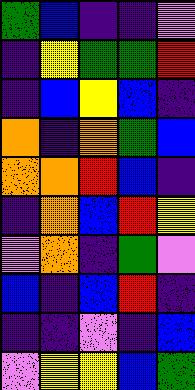[["green", "blue", "indigo", "indigo", "violet"], ["indigo", "yellow", "green", "green", "red"], ["indigo", "blue", "yellow", "blue", "indigo"], ["orange", "indigo", "orange", "green", "blue"], ["orange", "orange", "red", "blue", "indigo"], ["indigo", "orange", "blue", "red", "yellow"], ["violet", "orange", "indigo", "green", "violet"], ["blue", "indigo", "blue", "red", "indigo"], ["indigo", "indigo", "violet", "indigo", "blue"], ["violet", "yellow", "yellow", "blue", "green"]]